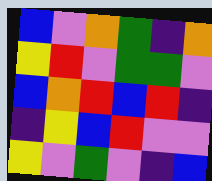[["blue", "violet", "orange", "green", "indigo", "orange"], ["yellow", "red", "violet", "green", "green", "violet"], ["blue", "orange", "red", "blue", "red", "indigo"], ["indigo", "yellow", "blue", "red", "violet", "violet"], ["yellow", "violet", "green", "violet", "indigo", "blue"]]